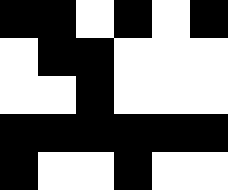[["black", "black", "white", "black", "white", "black"], ["white", "black", "black", "white", "white", "white"], ["white", "white", "black", "white", "white", "white"], ["black", "black", "black", "black", "black", "black"], ["black", "white", "white", "black", "white", "white"]]